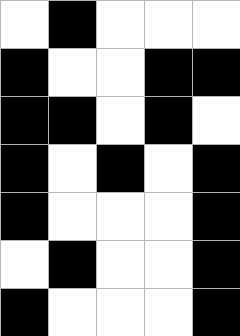[["white", "black", "white", "white", "white"], ["black", "white", "white", "black", "black"], ["black", "black", "white", "black", "white"], ["black", "white", "black", "white", "black"], ["black", "white", "white", "white", "black"], ["white", "black", "white", "white", "black"], ["black", "white", "white", "white", "black"]]